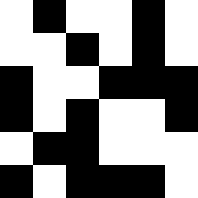[["white", "black", "white", "white", "black", "white"], ["white", "white", "black", "white", "black", "white"], ["black", "white", "white", "black", "black", "black"], ["black", "white", "black", "white", "white", "black"], ["white", "black", "black", "white", "white", "white"], ["black", "white", "black", "black", "black", "white"]]